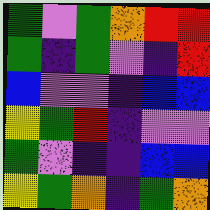[["green", "violet", "green", "orange", "red", "red"], ["green", "indigo", "green", "violet", "indigo", "red"], ["blue", "violet", "violet", "indigo", "blue", "blue"], ["yellow", "green", "red", "indigo", "violet", "violet"], ["green", "violet", "indigo", "indigo", "blue", "blue"], ["yellow", "green", "orange", "indigo", "green", "orange"]]